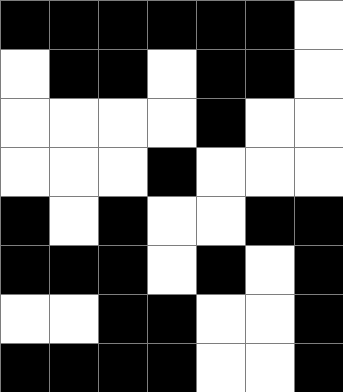[["black", "black", "black", "black", "black", "black", "white"], ["white", "black", "black", "white", "black", "black", "white"], ["white", "white", "white", "white", "black", "white", "white"], ["white", "white", "white", "black", "white", "white", "white"], ["black", "white", "black", "white", "white", "black", "black"], ["black", "black", "black", "white", "black", "white", "black"], ["white", "white", "black", "black", "white", "white", "black"], ["black", "black", "black", "black", "white", "white", "black"]]